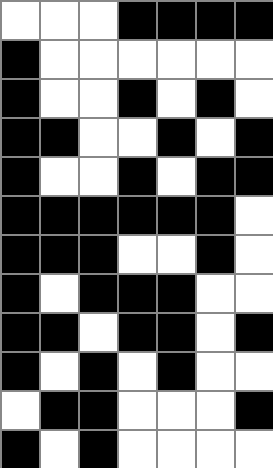[["white", "white", "white", "black", "black", "black", "black"], ["black", "white", "white", "white", "white", "white", "white"], ["black", "white", "white", "black", "white", "black", "white"], ["black", "black", "white", "white", "black", "white", "black"], ["black", "white", "white", "black", "white", "black", "black"], ["black", "black", "black", "black", "black", "black", "white"], ["black", "black", "black", "white", "white", "black", "white"], ["black", "white", "black", "black", "black", "white", "white"], ["black", "black", "white", "black", "black", "white", "black"], ["black", "white", "black", "white", "black", "white", "white"], ["white", "black", "black", "white", "white", "white", "black"], ["black", "white", "black", "white", "white", "white", "white"]]